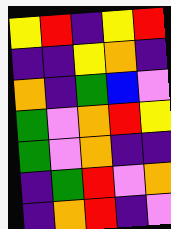[["yellow", "red", "indigo", "yellow", "red"], ["indigo", "indigo", "yellow", "orange", "indigo"], ["orange", "indigo", "green", "blue", "violet"], ["green", "violet", "orange", "red", "yellow"], ["green", "violet", "orange", "indigo", "indigo"], ["indigo", "green", "red", "violet", "orange"], ["indigo", "orange", "red", "indigo", "violet"]]